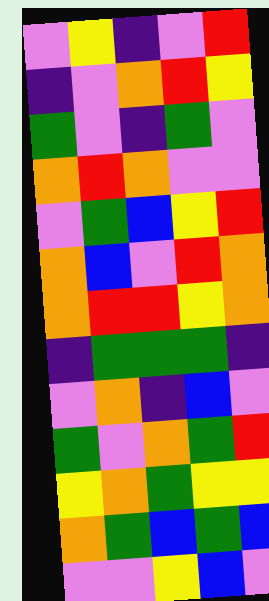[["violet", "yellow", "indigo", "violet", "red"], ["indigo", "violet", "orange", "red", "yellow"], ["green", "violet", "indigo", "green", "violet"], ["orange", "red", "orange", "violet", "violet"], ["violet", "green", "blue", "yellow", "red"], ["orange", "blue", "violet", "red", "orange"], ["orange", "red", "red", "yellow", "orange"], ["indigo", "green", "green", "green", "indigo"], ["violet", "orange", "indigo", "blue", "violet"], ["green", "violet", "orange", "green", "red"], ["yellow", "orange", "green", "yellow", "yellow"], ["orange", "green", "blue", "green", "blue"], ["violet", "violet", "yellow", "blue", "violet"]]